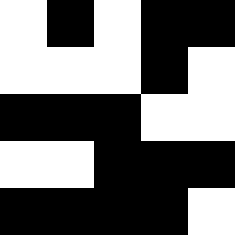[["white", "black", "white", "black", "black"], ["white", "white", "white", "black", "white"], ["black", "black", "black", "white", "white"], ["white", "white", "black", "black", "black"], ["black", "black", "black", "black", "white"]]